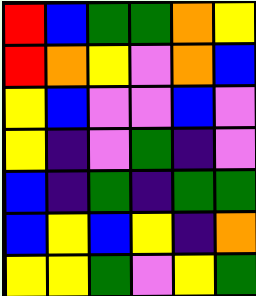[["red", "blue", "green", "green", "orange", "yellow"], ["red", "orange", "yellow", "violet", "orange", "blue"], ["yellow", "blue", "violet", "violet", "blue", "violet"], ["yellow", "indigo", "violet", "green", "indigo", "violet"], ["blue", "indigo", "green", "indigo", "green", "green"], ["blue", "yellow", "blue", "yellow", "indigo", "orange"], ["yellow", "yellow", "green", "violet", "yellow", "green"]]